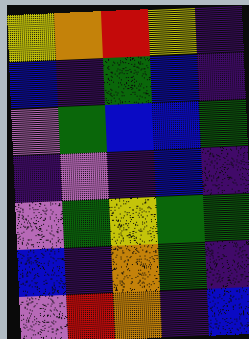[["yellow", "orange", "red", "yellow", "indigo"], ["blue", "indigo", "green", "blue", "indigo"], ["violet", "green", "blue", "blue", "green"], ["indigo", "violet", "indigo", "blue", "indigo"], ["violet", "green", "yellow", "green", "green"], ["blue", "indigo", "orange", "green", "indigo"], ["violet", "red", "orange", "indigo", "blue"]]